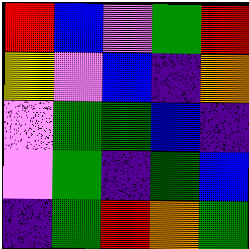[["red", "blue", "violet", "green", "red"], ["yellow", "violet", "blue", "indigo", "orange"], ["violet", "green", "green", "blue", "indigo"], ["violet", "green", "indigo", "green", "blue"], ["indigo", "green", "red", "orange", "green"]]